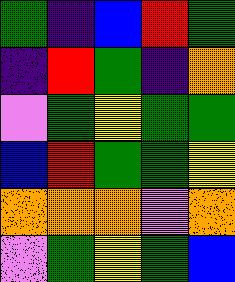[["green", "indigo", "blue", "red", "green"], ["indigo", "red", "green", "indigo", "orange"], ["violet", "green", "yellow", "green", "green"], ["blue", "red", "green", "green", "yellow"], ["orange", "orange", "orange", "violet", "orange"], ["violet", "green", "yellow", "green", "blue"]]